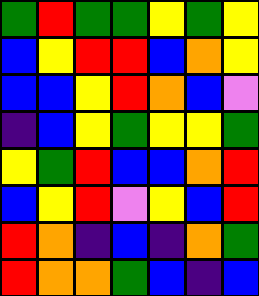[["green", "red", "green", "green", "yellow", "green", "yellow"], ["blue", "yellow", "red", "red", "blue", "orange", "yellow"], ["blue", "blue", "yellow", "red", "orange", "blue", "violet"], ["indigo", "blue", "yellow", "green", "yellow", "yellow", "green"], ["yellow", "green", "red", "blue", "blue", "orange", "red"], ["blue", "yellow", "red", "violet", "yellow", "blue", "red"], ["red", "orange", "indigo", "blue", "indigo", "orange", "green"], ["red", "orange", "orange", "green", "blue", "indigo", "blue"]]